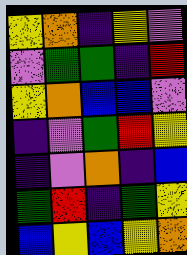[["yellow", "orange", "indigo", "yellow", "violet"], ["violet", "green", "green", "indigo", "red"], ["yellow", "orange", "blue", "blue", "violet"], ["indigo", "violet", "green", "red", "yellow"], ["indigo", "violet", "orange", "indigo", "blue"], ["green", "red", "indigo", "green", "yellow"], ["blue", "yellow", "blue", "yellow", "orange"]]